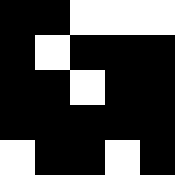[["black", "black", "white", "white", "white"], ["black", "white", "black", "black", "black"], ["black", "black", "white", "black", "black"], ["black", "black", "black", "black", "black"], ["white", "black", "black", "white", "black"]]